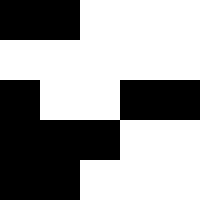[["black", "black", "white", "white", "white"], ["white", "white", "white", "white", "white"], ["black", "white", "white", "black", "black"], ["black", "black", "black", "white", "white"], ["black", "black", "white", "white", "white"]]